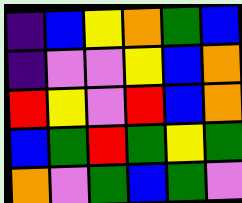[["indigo", "blue", "yellow", "orange", "green", "blue"], ["indigo", "violet", "violet", "yellow", "blue", "orange"], ["red", "yellow", "violet", "red", "blue", "orange"], ["blue", "green", "red", "green", "yellow", "green"], ["orange", "violet", "green", "blue", "green", "violet"]]